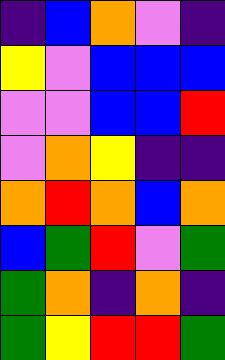[["indigo", "blue", "orange", "violet", "indigo"], ["yellow", "violet", "blue", "blue", "blue"], ["violet", "violet", "blue", "blue", "red"], ["violet", "orange", "yellow", "indigo", "indigo"], ["orange", "red", "orange", "blue", "orange"], ["blue", "green", "red", "violet", "green"], ["green", "orange", "indigo", "orange", "indigo"], ["green", "yellow", "red", "red", "green"]]